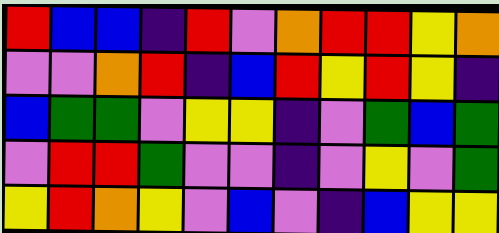[["red", "blue", "blue", "indigo", "red", "violet", "orange", "red", "red", "yellow", "orange"], ["violet", "violet", "orange", "red", "indigo", "blue", "red", "yellow", "red", "yellow", "indigo"], ["blue", "green", "green", "violet", "yellow", "yellow", "indigo", "violet", "green", "blue", "green"], ["violet", "red", "red", "green", "violet", "violet", "indigo", "violet", "yellow", "violet", "green"], ["yellow", "red", "orange", "yellow", "violet", "blue", "violet", "indigo", "blue", "yellow", "yellow"]]